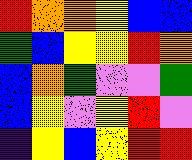[["red", "orange", "orange", "yellow", "blue", "blue"], ["green", "blue", "yellow", "yellow", "red", "orange"], ["blue", "orange", "green", "violet", "violet", "green"], ["blue", "yellow", "violet", "yellow", "red", "violet"], ["indigo", "yellow", "blue", "yellow", "red", "red"]]